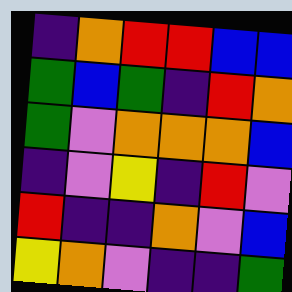[["indigo", "orange", "red", "red", "blue", "blue"], ["green", "blue", "green", "indigo", "red", "orange"], ["green", "violet", "orange", "orange", "orange", "blue"], ["indigo", "violet", "yellow", "indigo", "red", "violet"], ["red", "indigo", "indigo", "orange", "violet", "blue"], ["yellow", "orange", "violet", "indigo", "indigo", "green"]]